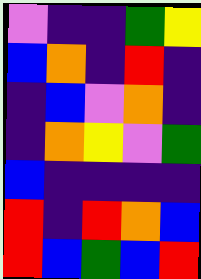[["violet", "indigo", "indigo", "green", "yellow"], ["blue", "orange", "indigo", "red", "indigo"], ["indigo", "blue", "violet", "orange", "indigo"], ["indigo", "orange", "yellow", "violet", "green"], ["blue", "indigo", "indigo", "indigo", "indigo"], ["red", "indigo", "red", "orange", "blue"], ["red", "blue", "green", "blue", "red"]]